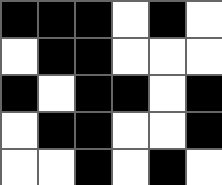[["black", "black", "black", "white", "black", "white"], ["white", "black", "black", "white", "white", "white"], ["black", "white", "black", "black", "white", "black"], ["white", "black", "black", "white", "white", "black"], ["white", "white", "black", "white", "black", "white"]]